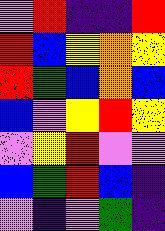[["violet", "red", "indigo", "indigo", "red"], ["red", "blue", "yellow", "orange", "yellow"], ["red", "green", "blue", "orange", "blue"], ["blue", "violet", "yellow", "red", "yellow"], ["violet", "yellow", "red", "violet", "violet"], ["blue", "green", "red", "blue", "indigo"], ["violet", "indigo", "violet", "green", "indigo"]]